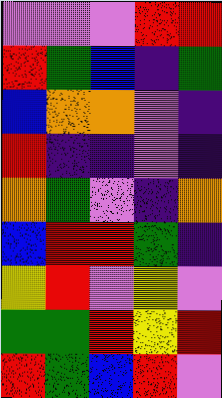[["violet", "violet", "violet", "red", "red"], ["red", "green", "blue", "indigo", "green"], ["blue", "orange", "orange", "violet", "indigo"], ["red", "indigo", "indigo", "violet", "indigo"], ["orange", "green", "violet", "indigo", "orange"], ["blue", "red", "red", "green", "indigo"], ["yellow", "red", "violet", "yellow", "violet"], ["green", "green", "red", "yellow", "red"], ["red", "green", "blue", "red", "violet"]]